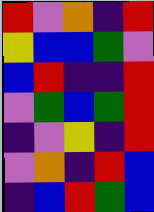[["red", "violet", "orange", "indigo", "red"], ["yellow", "blue", "blue", "green", "violet"], ["blue", "red", "indigo", "indigo", "red"], ["violet", "green", "blue", "green", "red"], ["indigo", "violet", "yellow", "indigo", "red"], ["violet", "orange", "indigo", "red", "blue"], ["indigo", "blue", "red", "green", "blue"]]